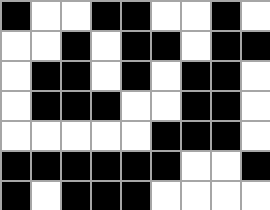[["black", "white", "white", "black", "black", "white", "white", "black", "white"], ["white", "white", "black", "white", "black", "black", "white", "black", "black"], ["white", "black", "black", "white", "black", "white", "black", "black", "white"], ["white", "black", "black", "black", "white", "white", "black", "black", "white"], ["white", "white", "white", "white", "white", "black", "black", "black", "white"], ["black", "black", "black", "black", "black", "black", "white", "white", "black"], ["black", "white", "black", "black", "black", "white", "white", "white", "white"]]